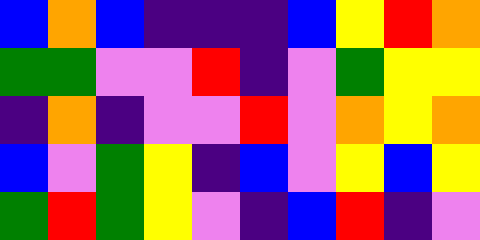[["blue", "orange", "blue", "indigo", "indigo", "indigo", "blue", "yellow", "red", "orange"], ["green", "green", "violet", "violet", "red", "indigo", "violet", "green", "yellow", "yellow"], ["indigo", "orange", "indigo", "violet", "violet", "red", "violet", "orange", "yellow", "orange"], ["blue", "violet", "green", "yellow", "indigo", "blue", "violet", "yellow", "blue", "yellow"], ["green", "red", "green", "yellow", "violet", "indigo", "blue", "red", "indigo", "violet"]]